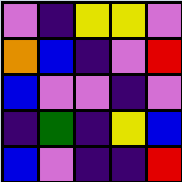[["violet", "indigo", "yellow", "yellow", "violet"], ["orange", "blue", "indigo", "violet", "red"], ["blue", "violet", "violet", "indigo", "violet"], ["indigo", "green", "indigo", "yellow", "blue"], ["blue", "violet", "indigo", "indigo", "red"]]